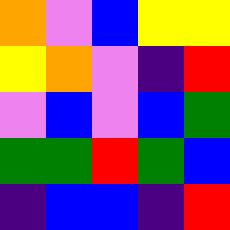[["orange", "violet", "blue", "yellow", "yellow"], ["yellow", "orange", "violet", "indigo", "red"], ["violet", "blue", "violet", "blue", "green"], ["green", "green", "red", "green", "blue"], ["indigo", "blue", "blue", "indigo", "red"]]